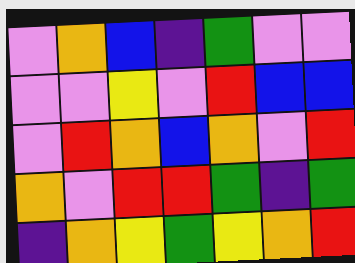[["violet", "orange", "blue", "indigo", "green", "violet", "violet"], ["violet", "violet", "yellow", "violet", "red", "blue", "blue"], ["violet", "red", "orange", "blue", "orange", "violet", "red"], ["orange", "violet", "red", "red", "green", "indigo", "green"], ["indigo", "orange", "yellow", "green", "yellow", "orange", "red"]]